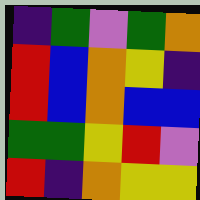[["indigo", "green", "violet", "green", "orange"], ["red", "blue", "orange", "yellow", "indigo"], ["red", "blue", "orange", "blue", "blue"], ["green", "green", "yellow", "red", "violet"], ["red", "indigo", "orange", "yellow", "yellow"]]